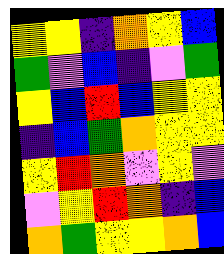[["yellow", "yellow", "indigo", "orange", "yellow", "blue"], ["green", "violet", "blue", "indigo", "violet", "green"], ["yellow", "blue", "red", "blue", "yellow", "yellow"], ["indigo", "blue", "green", "orange", "yellow", "yellow"], ["yellow", "red", "orange", "violet", "yellow", "violet"], ["violet", "yellow", "red", "orange", "indigo", "blue"], ["orange", "green", "yellow", "yellow", "orange", "blue"]]